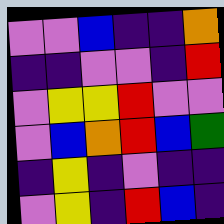[["violet", "violet", "blue", "indigo", "indigo", "orange"], ["indigo", "indigo", "violet", "violet", "indigo", "red"], ["violet", "yellow", "yellow", "red", "violet", "violet"], ["violet", "blue", "orange", "red", "blue", "green"], ["indigo", "yellow", "indigo", "violet", "indigo", "indigo"], ["violet", "yellow", "indigo", "red", "blue", "indigo"]]